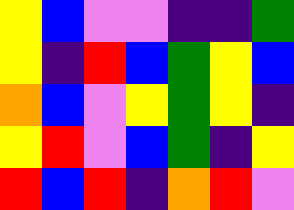[["yellow", "blue", "violet", "violet", "indigo", "indigo", "green"], ["yellow", "indigo", "red", "blue", "green", "yellow", "blue"], ["orange", "blue", "violet", "yellow", "green", "yellow", "indigo"], ["yellow", "red", "violet", "blue", "green", "indigo", "yellow"], ["red", "blue", "red", "indigo", "orange", "red", "violet"]]